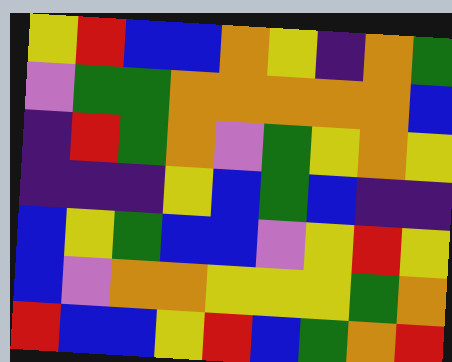[["yellow", "red", "blue", "blue", "orange", "yellow", "indigo", "orange", "green"], ["violet", "green", "green", "orange", "orange", "orange", "orange", "orange", "blue"], ["indigo", "red", "green", "orange", "violet", "green", "yellow", "orange", "yellow"], ["indigo", "indigo", "indigo", "yellow", "blue", "green", "blue", "indigo", "indigo"], ["blue", "yellow", "green", "blue", "blue", "violet", "yellow", "red", "yellow"], ["blue", "violet", "orange", "orange", "yellow", "yellow", "yellow", "green", "orange"], ["red", "blue", "blue", "yellow", "red", "blue", "green", "orange", "red"]]